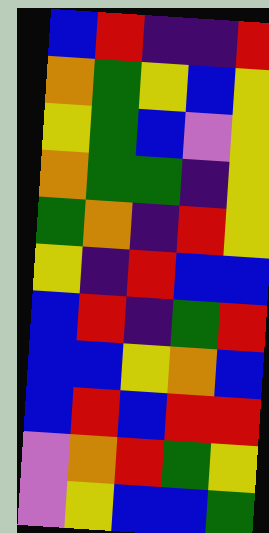[["blue", "red", "indigo", "indigo", "red"], ["orange", "green", "yellow", "blue", "yellow"], ["yellow", "green", "blue", "violet", "yellow"], ["orange", "green", "green", "indigo", "yellow"], ["green", "orange", "indigo", "red", "yellow"], ["yellow", "indigo", "red", "blue", "blue"], ["blue", "red", "indigo", "green", "red"], ["blue", "blue", "yellow", "orange", "blue"], ["blue", "red", "blue", "red", "red"], ["violet", "orange", "red", "green", "yellow"], ["violet", "yellow", "blue", "blue", "green"]]